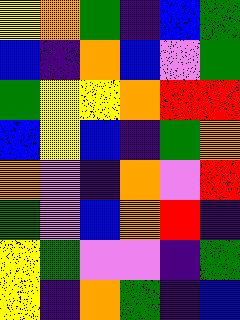[["yellow", "orange", "green", "indigo", "blue", "green"], ["blue", "indigo", "orange", "blue", "violet", "green"], ["green", "yellow", "yellow", "orange", "red", "red"], ["blue", "yellow", "blue", "indigo", "green", "orange"], ["orange", "violet", "indigo", "orange", "violet", "red"], ["green", "violet", "blue", "orange", "red", "indigo"], ["yellow", "green", "violet", "violet", "indigo", "green"], ["yellow", "indigo", "orange", "green", "indigo", "blue"]]